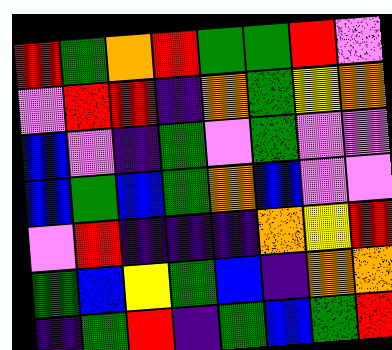[["red", "green", "orange", "red", "green", "green", "red", "violet"], ["violet", "red", "red", "indigo", "orange", "green", "yellow", "orange"], ["blue", "violet", "indigo", "green", "violet", "green", "violet", "violet"], ["blue", "green", "blue", "green", "orange", "blue", "violet", "violet"], ["violet", "red", "indigo", "indigo", "indigo", "orange", "yellow", "red"], ["green", "blue", "yellow", "green", "blue", "indigo", "orange", "orange"], ["indigo", "green", "red", "indigo", "green", "blue", "green", "red"]]